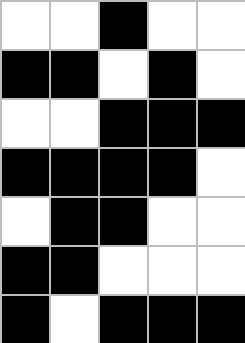[["white", "white", "black", "white", "white"], ["black", "black", "white", "black", "white"], ["white", "white", "black", "black", "black"], ["black", "black", "black", "black", "white"], ["white", "black", "black", "white", "white"], ["black", "black", "white", "white", "white"], ["black", "white", "black", "black", "black"]]